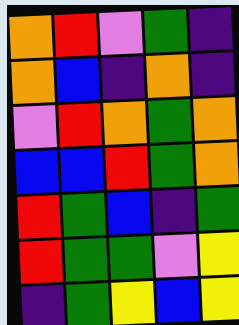[["orange", "red", "violet", "green", "indigo"], ["orange", "blue", "indigo", "orange", "indigo"], ["violet", "red", "orange", "green", "orange"], ["blue", "blue", "red", "green", "orange"], ["red", "green", "blue", "indigo", "green"], ["red", "green", "green", "violet", "yellow"], ["indigo", "green", "yellow", "blue", "yellow"]]